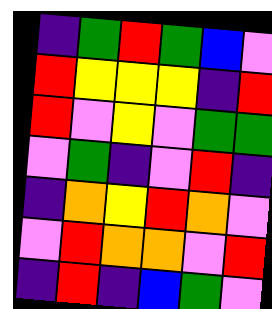[["indigo", "green", "red", "green", "blue", "violet"], ["red", "yellow", "yellow", "yellow", "indigo", "red"], ["red", "violet", "yellow", "violet", "green", "green"], ["violet", "green", "indigo", "violet", "red", "indigo"], ["indigo", "orange", "yellow", "red", "orange", "violet"], ["violet", "red", "orange", "orange", "violet", "red"], ["indigo", "red", "indigo", "blue", "green", "violet"]]